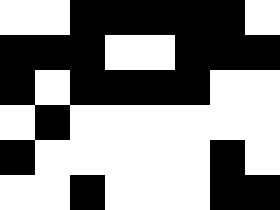[["white", "white", "black", "black", "black", "black", "black", "white"], ["black", "black", "black", "white", "white", "black", "black", "black"], ["black", "white", "black", "black", "black", "black", "white", "white"], ["white", "black", "white", "white", "white", "white", "white", "white"], ["black", "white", "white", "white", "white", "white", "black", "white"], ["white", "white", "black", "white", "white", "white", "black", "black"]]